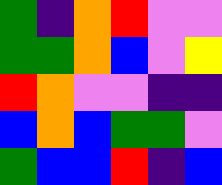[["green", "indigo", "orange", "red", "violet", "violet"], ["green", "green", "orange", "blue", "violet", "yellow"], ["red", "orange", "violet", "violet", "indigo", "indigo"], ["blue", "orange", "blue", "green", "green", "violet"], ["green", "blue", "blue", "red", "indigo", "blue"]]